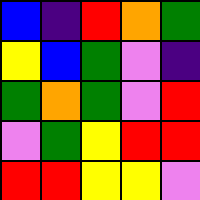[["blue", "indigo", "red", "orange", "green"], ["yellow", "blue", "green", "violet", "indigo"], ["green", "orange", "green", "violet", "red"], ["violet", "green", "yellow", "red", "red"], ["red", "red", "yellow", "yellow", "violet"]]